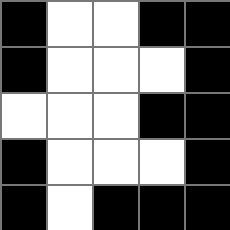[["black", "white", "white", "black", "black"], ["black", "white", "white", "white", "black"], ["white", "white", "white", "black", "black"], ["black", "white", "white", "white", "black"], ["black", "white", "black", "black", "black"]]